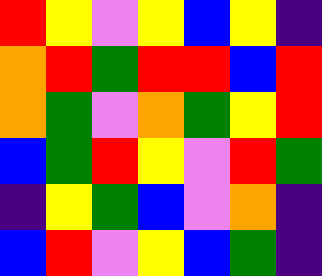[["red", "yellow", "violet", "yellow", "blue", "yellow", "indigo"], ["orange", "red", "green", "red", "red", "blue", "red"], ["orange", "green", "violet", "orange", "green", "yellow", "red"], ["blue", "green", "red", "yellow", "violet", "red", "green"], ["indigo", "yellow", "green", "blue", "violet", "orange", "indigo"], ["blue", "red", "violet", "yellow", "blue", "green", "indigo"]]